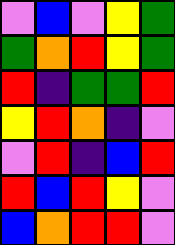[["violet", "blue", "violet", "yellow", "green"], ["green", "orange", "red", "yellow", "green"], ["red", "indigo", "green", "green", "red"], ["yellow", "red", "orange", "indigo", "violet"], ["violet", "red", "indigo", "blue", "red"], ["red", "blue", "red", "yellow", "violet"], ["blue", "orange", "red", "red", "violet"]]